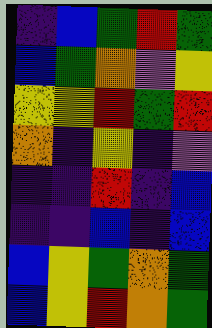[["indigo", "blue", "green", "red", "green"], ["blue", "green", "orange", "violet", "yellow"], ["yellow", "yellow", "red", "green", "red"], ["orange", "indigo", "yellow", "indigo", "violet"], ["indigo", "indigo", "red", "indigo", "blue"], ["indigo", "indigo", "blue", "indigo", "blue"], ["blue", "yellow", "green", "orange", "green"], ["blue", "yellow", "red", "orange", "green"]]